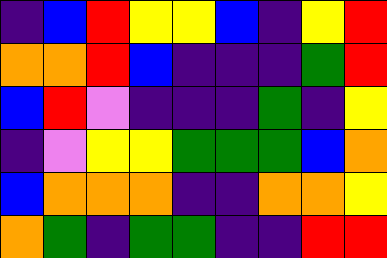[["indigo", "blue", "red", "yellow", "yellow", "blue", "indigo", "yellow", "red"], ["orange", "orange", "red", "blue", "indigo", "indigo", "indigo", "green", "red"], ["blue", "red", "violet", "indigo", "indigo", "indigo", "green", "indigo", "yellow"], ["indigo", "violet", "yellow", "yellow", "green", "green", "green", "blue", "orange"], ["blue", "orange", "orange", "orange", "indigo", "indigo", "orange", "orange", "yellow"], ["orange", "green", "indigo", "green", "green", "indigo", "indigo", "red", "red"]]